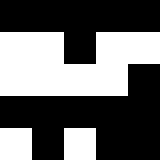[["black", "black", "black", "black", "black"], ["white", "white", "black", "white", "white"], ["white", "white", "white", "white", "black"], ["black", "black", "black", "black", "black"], ["white", "black", "white", "black", "black"]]